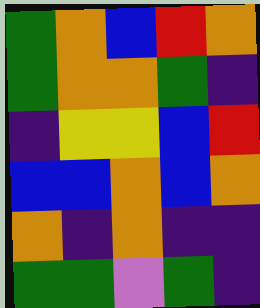[["green", "orange", "blue", "red", "orange"], ["green", "orange", "orange", "green", "indigo"], ["indigo", "yellow", "yellow", "blue", "red"], ["blue", "blue", "orange", "blue", "orange"], ["orange", "indigo", "orange", "indigo", "indigo"], ["green", "green", "violet", "green", "indigo"]]